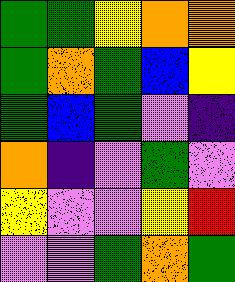[["green", "green", "yellow", "orange", "orange"], ["green", "orange", "green", "blue", "yellow"], ["green", "blue", "green", "violet", "indigo"], ["orange", "indigo", "violet", "green", "violet"], ["yellow", "violet", "violet", "yellow", "red"], ["violet", "violet", "green", "orange", "green"]]